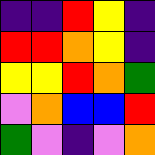[["indigo", "indigo", "red", "yellow", "indigo"], ["red", "red", "orange", "yellow", "indigo"], ["yellow", "yellow", "red", "orange", "green"], ["violet", "orange", "blue", "blue", "red"], ["green", "violet", "indigo", "violet", "orange"]]